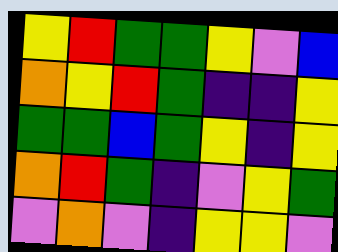[["yellow", "red", "green", "green", "yellow", "violet", "blue"], ["orange", "yellow", "red", "green", "indigo", "indigo", "yellow"], ["green", "green", "blue", "green", "yellow", "indigo", "yellow"], ["orange", "red", "green", "indigo", "violet", "yellow", "green"], ["violet", "orange", "violet", "indigo", "yellow", "yellow", "violet"]]